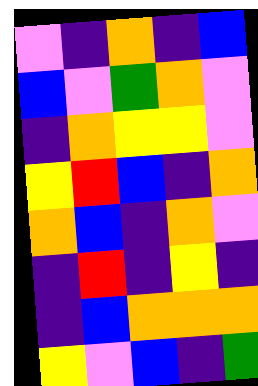[["violet", "indigo", "orange", "indigo", "blue"], ["blue", "violet", "green", "orange", "violet"], ["indigo", "orange", "yellow", "yellow", "violet"], ["yellow", "red", "blue", "indigo", "orange"], ["orange", "blue", "indigo", "orange", "violet"], ["indigo", "red", "indigo", "yellow", "indigo"], ["indigo", "blue", "orange", "orange", "orange"], ["yellow", "violet", "blue", "indigo", "green"]]